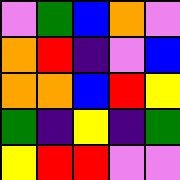[["violet", "green", "blue", "orange", "violet"], ["orange", "red", "indigo", "violet", "blue"], ["orange", "orange", "blue", "red", "yellow"], ["green", "indigo", "yellow", "indigo", "green"], ["yellow", "red", "red", "violet", "violet"]]